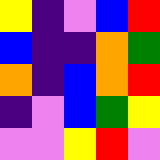[["yellow", "indigo", "violet", "blue", "red"], ["blue", "indigo", "indigo", "orange", "green"], ["orange", "indigo", "blue", "orange", "red"], ["indigo", "violet", "blue", "green", "yellow"], ["violet", "violet", "yellow", "red", "violet"]]